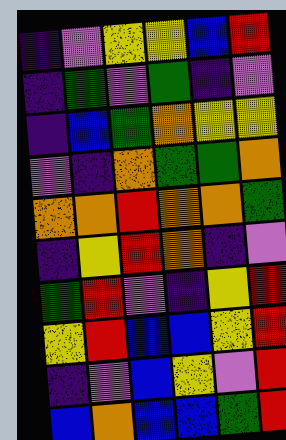[["indigo", "violet", "yellow", "yellow", "blue", "red"], ["indigo", "green", "violet", "green", "indigo", "violet"], ["indigo", "blue", "green", "orange", "yellow", "yellow"], ["violet", "indigo", "orange", "green", "green", "orange"], ["orange", "orange", "red", "orange", "orange", "green"], ["indigo", "yellow", "red", "orange", "indigo", "violet"], ["green", "red", "violet", "indigo", "yellow", "red"], ["yellow", "red", "blue", "blue", "yellow", "red"], ["indigo", "violet", "blue", "yellow", "violet", "red"], ["blue", "orange", "blue", "blue", "green", "red"]]